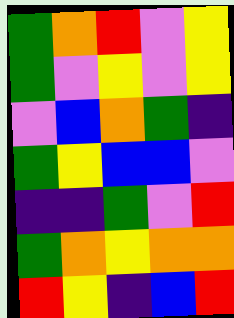[["green", "orange", "red", "violet", "yellow"], ["green", "violet", "yellow", "violet", "yellow"], ["violet", "blue", "orange", "green", "indigo"], ["green", "yellow", "blue", "blue", "violet"], ["indigo", "indigo", "green", "violet", "red"], ["green", "orange", "yellow", "orange", "orange"], ["red", "yellow", "indigo", "blue", "red"]]